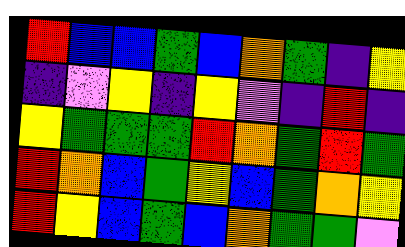[["red", "blue", "blue", "green", "blue", "orange", "green", "indigo", "yellow"], ["indigo", "violet", "yellow", "indigo", "yellow", "violet", "indigo", "red", "indigo"], ["yellow", "green", "green", "green", "red", "orange", "green", "red", "green"], ["red", "orange", "blue", "green", "yellow", "blue", "green", "orange", "yellow"], ["red", "yellow", "blue", "green", "blue", "orange", "green", "green", "violet"]]